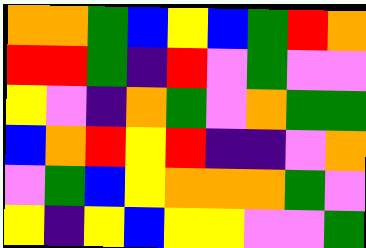[["orange", "orange", "green", "blue", "yellow", "blue", "green", "red", "orange"], ["red", "red", "green", "indigo", "red", "violet", "green", "violet", "violet"], ["yellow", "violet", "indigo", "orange", "green", "violet", "orange", "green", "green"], ["blue", "orange", "red", "yellow", "red", "indigo", "indigo", "violet", "orange"], ["violet", "green", "blue", "yellow", "orange", "orange", "orange", "green", "violet"], ["yellow", "indigo", "yellow", "blue", "yellow", "yellow", "violet", "violet", "green"]]